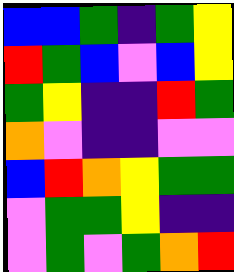[["blue", "blue", "green", "indigo", "green", "yellow"], ["red", "green", "blue", "violet", "blue", "yellow"], ["green", "yellow", "indigo", "indigo", "red", "green"], ["orange", "violet", "indigo", "indigo", "violet", "violet"], ["blue", "red", "orange", "yellow", "green", "green"], ["violet", "green", "green", "yellow", "indigo", "indigo"], ["violet", "green", "violet", "green", "orange", "red"]]